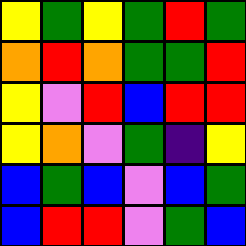[["yellow", "green", "yellow", "green", "red", "green"], ["orange", "red", "orange", "green", "green", "red"], ["yellow", "violet", "red", "blue", "red", "red"], ["yellow", "orange", "violet", "green", "indigo", "yellow"], ["blue", "green", "blue", "violet", "blue", "green"], ["blue", "red", "red", "violet", "green", "blue"]]